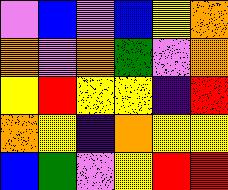[["violet", "blue", "violet", "blue", "yellow", "orange"], ["orange", "violet", "orange", "green", "violet", "orange"], ["yellow", "red", "yellow", "yellow", "indigo", "red"], ["orange", "yellow", "indigo", "orange", "yellow", "yellow"], ["blue", "green", "violet", "yellow", "red", "red"]]